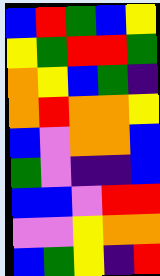[["blue", "red", "green", "blue", "yellow"], ["yellow", "green", "red", "red", "green"], ["orange", "yellow", "blue", "green", "indigo"], ["orange", "red", "orange", "orange", "yellow"], ["blue", "violet", "orange", "orange", "blue"], ["green", "violet", "indigo", "indigo", "blue"], ["blue", "blue", "violet", "red", "red"], ["violet", "violet", "yellow", "orange", "orange"], ["blue", "green", "yellow", "indigo", "red"]]